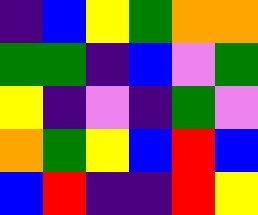[["indigo", "blue", "yellow", "green", "orange", "orange"], ["green", "green", "indigo", "blue", "violet", "green"], ["yellow", "indigo", "violet", "indigo", "green", "violet"], ["orange", "green", "yellow", "blue", "red", "blue"], ["blue", "red", "indigo", "indigo", "red", "yellow"]]